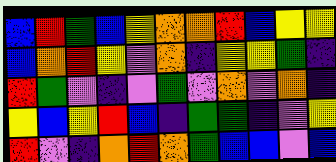[["blue", "red", "green", "blue", "yellow", "orange", "orange", "red", "blue", "yellow", "yellow"], ["blue", "orange", "red", "yellow", "violet", "orange", "indigo", "yellow", "yellow", "green", "indigo"], ["red", "green", "violet", "indigo", "violet", "green", "violet", "orange", "violet", "orange", "indigo"], ["yellow", "blue", "yellow", "red", "blue", "indigo", "green", "green", "indigo", "violet", "yellow"], ["red", "violet", "indigo", "orange", "red", "orange", "green", "blue", "blue", "violet", "blue"]]